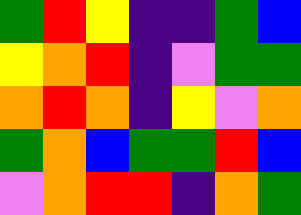[["green", "red", "yellow", "indigo", "indigo", "green", "blue"], ["yellow", "orange", "red", "indigo", "violet", "green", "green"], ["orange", "red", "orange", "indigo", "yellow", "violet", "orange"], ["green", "orange", "blue", "green", "green", "red", "blue"], ["violet", "orange", "red", "red", "indigo", "orange", "green"]]